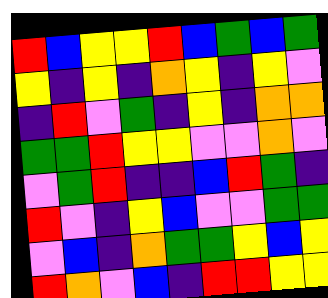[["red", "blue", "yellow", "yellow", "red", "blue", "green", "blue", "green"], ["yellow", "indigo", "yellow", "indigo", "orange", "yellow", "indigo", "yellow", "violet"], ["indigo", "red", "violet", "green", "indigo", "yellow", "indigo", "orange", "orange"], ["green", "green", "red", "yellow", "yellow", "violet", "violet", "orange", "violet"], ["violet", "green", "red", "indigo", "indigo", "blue", "red", "green", "indigo"], ["red", "violet", "indigo", "yellow", "blue", "violet", "violet", "green", "green"], ["violet", "blue", "indigo", "orange", "green", "green", "yellow", "blue", "yellow"], ["red", "orange", "violet", "blue", "indigo", "red", "red", "yellow", "yellow"]]